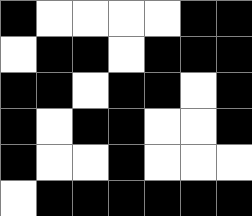[["black", "white", "white", "white", "white", "black", "black"], ["white", "black", "black", "white", "black", "black", "black"], ["black", "black", "white", "black", "black", "white", "black"], ["black", "white", "black", "black", "white", "white", "black"], ["black", "white", "white", "black", "white", "white", "white"], ["white", "black", "black", "black", "black", "black", "black"]]